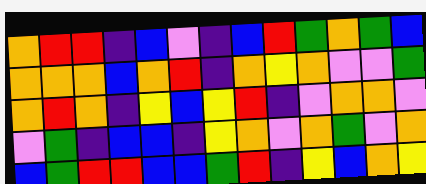[["orange", "red", "red", "indigo", "blue", "violet", "indigo", "blue", "red", "green", "orange", "green", "blue"], ["orange", "orange", "orange", "blue", "orange", "red", "indigo", "orange", "yellow", "orange", "violet", "violet", "green"], ["orange", "red", "orange", "indigo", "yellow", "blue", "yellow", "red", "indigo", "violet", "orange", "orange", "violet"], ["violet", "green", "indigo", "blue", "blue", "indigo", "yellow", "orange", "violet", "orange", "green", "violet", "orange"], ["blue", "green", "red", "red", "blue", "blue", "green", "red", "indigo", "yellow", "blue", "orange", "yellow"]]